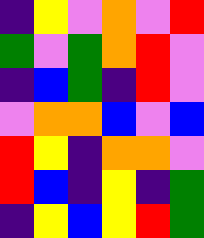[["indigo", "yellow", "violet", "orange", "violet", "red"], ["green", "violet", "green", "orange", "red", "violet"], ["indigo", "blue", "green", "indigo", "red", "violet"], ["violet", "orange", "orange", "blue", "violet", "blue"], ["red", "yellow", "indigo", "orange", "orange", "violet"], ["red", "blue", "indigo", "yellow", "indigo", "green"], ["indigo", "yellow", "blue", "yellow", "red", "green"]]